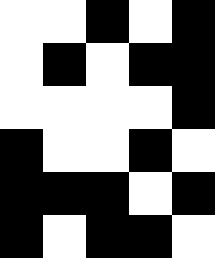[["white", "white", "black", "white", "black"], ["white", "black", "white", "black", "black"], ["white", "white", "white", "white", "black"], ["black", "white", "white", "black", "white"], ["black", "black", "black", "white", "black"], ["black", "white", "black", "black", "white"]]